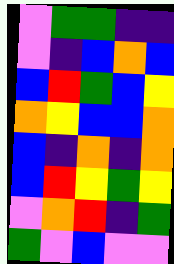[["violet", "green", "green", "indigo", "indigo"], ["violet", "indigo", "blue", "orange", "blue"], ["blue", "red", "green", "blue", "yellow"], ["orange", "yellow", "blue", "blue", "orange"], ["blue", "indigo", "orange", "indigo", "orange"], ["blue", "red", "yellow", "green", "yellow"], ["violet", "orange", "red", "indigo", "green"], ["green", "violet", "blue", "violet", "violet"]]